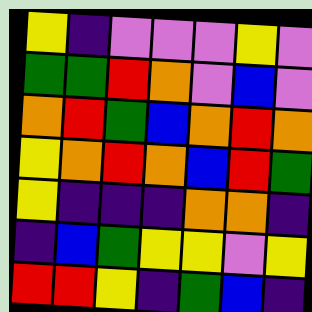[["yellow", "indigo", "violet", "violet", "violet", "yellow", "violet"], ["green", "green", "red", "orange", "violet", "blue", "violet"], ["orange", "red", "green", "blue", "orange", "red", "orange"], ["yellow", "orange", "red", "orange", "blue", "red", "green"], ["yellow", "indigo", "indigo", "indigo", "orange", "orange", "indigo"], ["indigo", "blue", "green", "yellow", "yellow", "violet", "yellow"], ["red", "red", "yellow", "indigo", "green", "blue", "indigo"]]